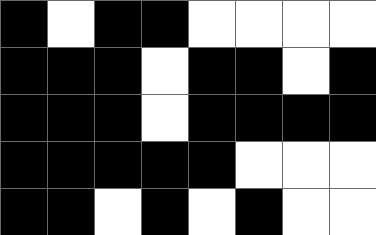[["black", "white", "black", "black", "white", "white", "white", "white"], ["black", "black", "black", "white", "black", "black", "white", "black"], ["black", "black", "black", "white", "black", "black", "black", "black"], ["black", "black", "black", "black", "black", "white", "white", "white"], ["black", "black", "white", "black", "white", "black", "white", "white"]]